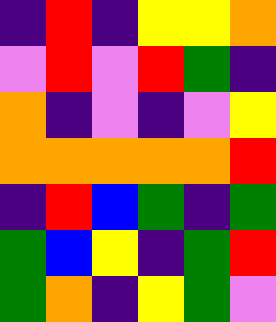[["indigo", "red", "indigo", "yellow", "yellow", "orange"], ["violet", "red", "violet", "red", "green", "indigo"], ["orange", "indigo", "violet", "indigo", "violet", "yellow"], ["orange", "orange", "orange", "orange", "orange", "red"], ["indigo", "red", "blue", "green", "indigo", "green"], ["green", "blue", "yellow", "indigo", "green", "red"], ["green", "orange", "indigo", "yellow", "green", "violet"]]